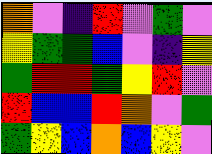[["orange", "violet", "indigo", "red", "violet", "green", "violet"], ["yellow", "green", "green", "blue", "violet", "indigo", "yellow"], ["green", "red", "red", "green", "yellow", "red", "violet"], ["red", "blue", "blue", "red", "orange", "violet", "green"], ["green", "yellow", "blue", "orange", "blue", "yellow", "violet"]]